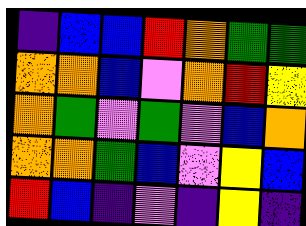[["indigo", "blue", "blue", "red", "orange", "green", "green"], ["orange", "orange", "blue", "violet", "orange", "red", "yellow"], ["orange", "green", "violet", "green", "violet", "blue", "orange"], ["orange", "orange", "green", "blue", "violet", "yellow", "blue"], ["red", "blue", "indigo", "violet", "indigo", "yellow", "indigo"]]